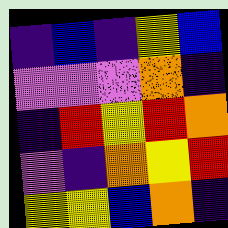[["indigo", "blue", "indigo", "yellow", "blue"], ["violet", "violet", "violet", "orange", "indigo"], ["indigo", "red", "yellow", "red", "orange"], ["violet", "indigo", "orange", "yellow", "red"], ["yellow", "yellow", "blue", "orange", "indigo"]]